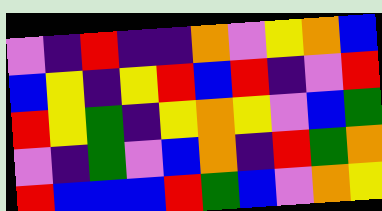[["violet", "indigo", "red", "indigo", "indigo", "orange", "violet", "yellow", "orange", "blue"], ["blue", "yellow", "indigo", "yellow", "red", "blue", "red", "indigo", "violet", "red"], ["red", "yellow", "green", "indigo", "yellow", "orange", "yellow", "violet", "blue", "green"], ["violet", "indigo", "green", "violet", "blue", "orange", "indigo", "red", "green", "orange"], ["red", "blue", "blue", "blue", "red", "green", "blue", "violet", "orange", "yellow"]]